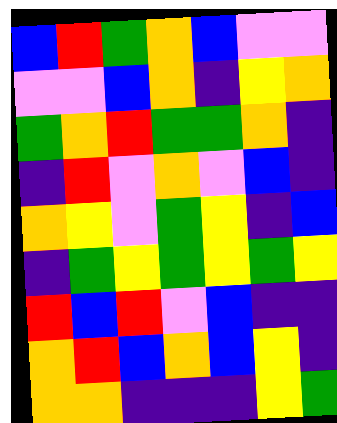[["blue", "red", "green", "orange", "blue", "violet", "violet"], ["violet", "violet", "blue", "orange", "indigo", "yellow", "orange"], ["green", "orange", "red", "green", "green", "orange", "indigo"], ["indigo", "red", "violet", "orange", "violet", "blue", "indigo"], ["orange", "yellow", "violet", "green", "yellow", "indigo", "blue"], ["indigo", "green", "yellow", "green", "yellow", "green", "yellow"], ["red", "blue", "red", "violet", "blue", "indigo", "indigo"], ["orange", "red", "blue", "orange", "blue", "yellow", "indigo"], ["orange", "orange", "indigo", "indigo", "indigo", "yellow", "green"]]